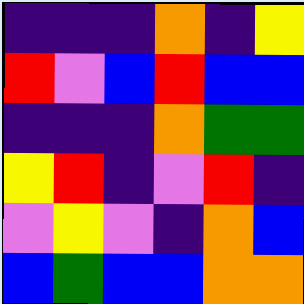[["indigo", "indigo", "indigo", "orange", "indigo", "yellow"], ["red", "violet", "blue", "red", "blue", "blue"], ["indigo", "indigo", "indigo", "orange", "green", "green"], ["yellow", "red", "indigo", "violet", "red", "indigo"], ["violet", "yellow", "violet", "indigo", "orange", "blue"], ["blue", "green", "blue", "blue", "orange", "orange"]]